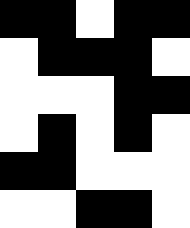[["black", "black", "white", "black", "black"], ["white", "black", "black", "black", "white"], ["white", "white", "white", "black", "black"], ["white", "black", "white", "black", "white"], ["black", "black", "white", "white", "white"], ["white", "white", "black", "black", "white"]]